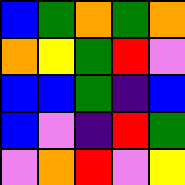[["blue", "green", "orange", "green", "orange"], ["orange", "yellow", "green", "red", "violet"], ["blue", "blue", "green", "indigo", "blue"], ["blue", "violet", "indigo", "red", "green"], ["violet", "orange", "red", "violet", "yellow"]]